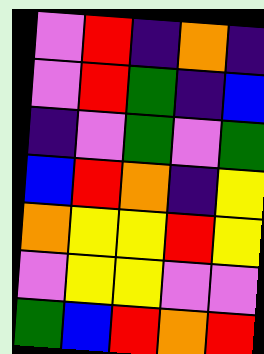[["violet", "red", "indigo", "orange", "indigo"], ["violet", "red", "green", "indigo", "blue"], ["indigo", "violet", "green", "violet", "green"], ["blue", "red", "orange", "indigo", "yellow"], ["orange", "yellow", "yellow", "red", "yellow"], ["violet", "yellow", "yellow", "violet", "violet"], ["green", "blue", "red", "orange", "red"]]